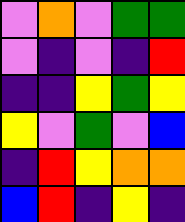[["violet", "orange", "violet", "green", "green"], ["violet", "indigo", "violet", "indigo", "red"], ["indigo", "indigo", "yellow", "green", "yellow"], ["yellow", "violet", "green", "violet", "blue"], ["indigo", "red", "yellow", "orange", "orange"], ["blue", "red", "indigo", "yellow", "indigo"]]